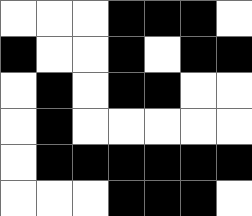[["white", "white", "white", "black", "black", "black", "white"], ["black", "white", "white", "black", "white", "black", "black"], ["white", "black", "white", "black", "black", "white", "white"], ["white", "black", "white", "white", "white", "white", "white"], ["white", "black", "black", "black", "black", "black", "black"], ["white", "white", "white", "black", "black", "black", "white"]]